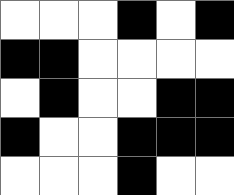[["white", "white", "white", "black", "white", "black"], ["black", "black", "white", "white", "white", "white"], ["white", "black", "white", "white", "black", "black"], ["black", "white", "white", "black", "black", "black"], ["white", "white", "white", "black", "white", "white"]]